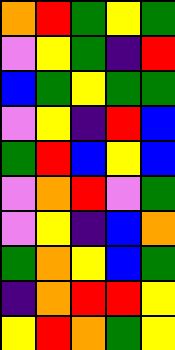[["orange", "red", "green", "yellow", "green"], ["violet", "yellow", "green", "indigo", "red"], ["blue", "green", "yellow", "green", "green"], ["violet", "yellow", "indigo", "red", "blue"], ["green", "red", "blue", "yellow", "blue"], ["violet", "orange", "red", "violet", "green"], ["violet", "yellow", "indigo", "blue", "orange"], ["green", "orange", "yellow", "blue", "green"], ["indigo", "orange", "red", "red", "yellow"], ["yellow", "red", "orange", "green", "yellow"]]